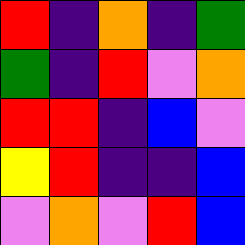[["red", "indigo", "orange", "indigo", "green"], ["green", "indigo", "red", "violet", "orange"], ["red", "red", "indigo", "blue", "violet"], ["yellow", "red", "indigo", "indigo", "blue"], ["violet", "orange", "violet", "red", "blue"]]